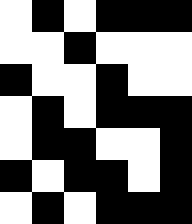[["white", "black", "white", "black", "black", "black"], ["white", "white", "black", "white", "white", "white"], ["black", "white", "white", "black", "white", "white"], ["white", "black", "white", "black", "black", "black"], ["white", "black", "black", "white", "white", "black"], ["black", "white", "black", "black", "white", "black"], ["white", "black", "white", "black", "black", "black"]]